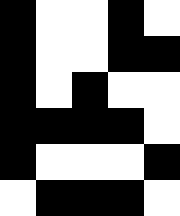[["black", "white", "white", "black", "white"], ["black", "white", "white", "black", "black"], ["black", "white", "black", "white", "white"], ["black", "black", "black", "black", "white"], ["black", "white", "white", "white", "black"], ["white", "black", "black", "black", "white"]]